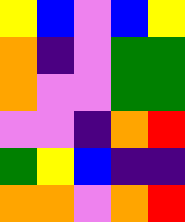[["yellow", "blue", "violet", "blue", "yellow"], ["orange", "indigo", "violet", "green", "green"], ["orange", "violet", "violet", "green", "green"], ["violet", "violet", "indigo", "orange", "red"], ["green", "yellow", "blue", "indigo", "indigo"], ["orange", "orange", "violet", "orange", "red"]]